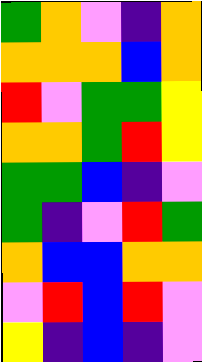[["green", "orange", "violet", "indigo", "orange"], ["orange", "orange", "orange", "blue", "orange"], ["red", "violet", "green", "green", "yellow"], ["orange", "orange", "green", "red", "yellow"], ["green", "green", "blue", "indigo", "violet"], ["green", "indigo", "violet", "red", "green"], ["orange", "blue", "blue", "orange", "orange"], ["violet", "red", "blue", "red", "violet"], ["yellow", "indigo", "blue", "indigo", "violet"]]